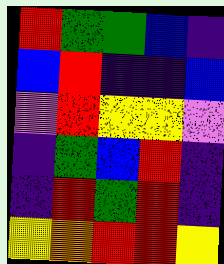[["red", "green", "green", "blue", "indigo"], ["blue", "red", "indigo", "indigo", "blue"], ["violet", "red", "yellow", "yellow", "violet"], ["indigo", "green", "blue", "red", "indigo"], ["indigo", "red", "green", "red", "indigo"], ["yellow", "orange", "red", "red", "yellow"]]